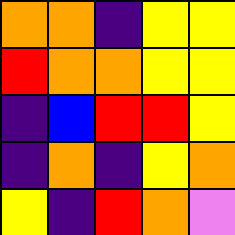[["orange", "orange", "indigo", "yellow", "yellow"], ["red", "orange", "orange", "yellow", "yellow"], ["indigo", "blue", "red", "red", "yellow"], ["indigo", "orange", "indigo", "yellow", "orange"], ["yellow", "indigo", "red", "orange", "violet"]]